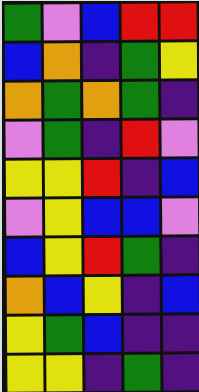[["green", "violet", "blue", "red", "red"], ["blue", "orange", "indigo", "green", "yellow"], ["orange", "green", "orange", "green", "indigo"], ["violet", "green", "indigo", "red", "violet"], ["yellow", "yellow", "red", "indigo", "blue"], ["violet", "yellow", "blue", "blue", "violet"], ["blue", "yellow", "red", "green", "indigo"], ["orange", "blue", "yellow", "indigo", "blue"], ["yellow", "green", "blue", "indigo", "indigo"], ["yellow", "yellow", "indigo", "green", "indigo"]]